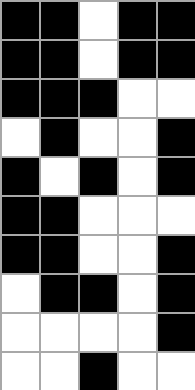[["black", "black", "white", "black", "black"], ["black", "black", "white", "black", "black"], ["black", "black", "black", "white", "white"], ["white", "black", "white", "white", "black"], ["black", "white", "black", "white", "black"], ["black", "black", "white", "white", "white"], ["black", "black", "white", "white", "black"], ["white", "black", "black", "white", "black"], ["white", "white", "white", "white", "black"], ["white", "white", "black", "white", "white"]]